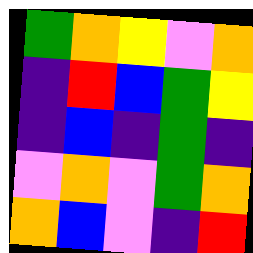[["green", "orange", "yellow", "violet", "orange"], ["indigo", "red", "blue", "green", "yellow"], ["indigo", "blue", "indigo", "green", "indigo"], ["violet", "orange", "violet", "green", "orange"], ["orange", "blue", "violet", "indigo", "red"]]